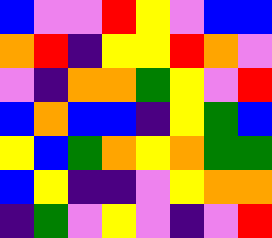[["blue", "violet", "violet", "red", "yellow", "violet", "blue", "blue"], ["orange", "red", "indigo", "yellow", "yellow", "red", "orange", "violet"], ["violet", "indigo", "orange", "orange", "green", "yellow", "violet", "red"], ["blue", "orange", "blue", "blue", "indigo", "yellow", "green", "blue"], ["yellow", "blue", "green", "orange", "yellow", "orange", "green", "green"], ["blue", "yellow", "indigo", "indigo", "violet", "yellow", "orange", "orange"], ["indigo", "green", "violet", "yellow", "violet", "indigo", "violet", "red"]]